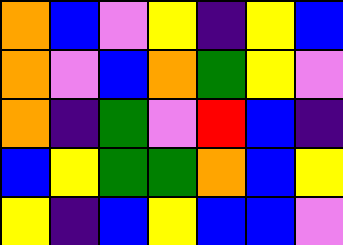[["orange", "blue", "violet", "yellow", "indigo", "yellow", "blue"], ["orange", "violet", "blue", "orange", "green", "yellow", "violet"], ["orange", "indigo", "green", "violet", "red", "blue", "indigo"], ["blue", "yellow", "green", "green", "orange", "blue", "yellow"], ["yellow", "indigo", "blue", "yellow", "blue", "blue", "violet"]]